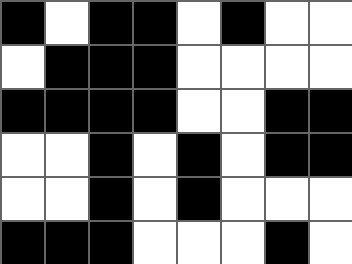[["black", "white", "black", "black", "white", "black", "white", "white"], ["white", "black", "black", "black", "white", "white", "white", "white"], ["black", "black", "black", "black", "white", "white", "black", "black"], ["white", "white", "black", "white", "black", "white", "black", "black"], ["white", "white", "black", "white", "black", "white", "white", "white"], ["black", "black", "black", "white", "white", "white", "black", "white"]]